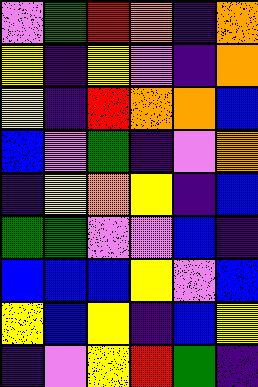[["violet", "green", "red", "orange", "indigo", "orange"], ["yellow", "indigo", "yellow", "violet", "indigo", "orange"], ["yellow", "indigo", "red", "orange", "orange", "blue"], ["blue", "violet", "green", "indigo", "violet", "orange"], ["indigo", "yellow", "orange", "yellow", "indigo", "blue"], ["green", "green", "violet", "violet", "blue", "indigo"], ["blue", "blue", "blue", "yellow", "violet", "blue"], ["yellow", "blue", "yellow", "indigo", "blue", "yellow"], ["indigo", "violet", "yellow", "red", "green", "indigo"]]